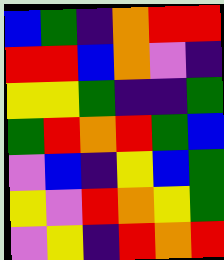[["blue", "green", "indigo", "orange", "red", "red"], ["red", "red", "blue", "orange", "violet", "indigo"], ["yellow", "yellow", "green", "indigo", "indigo", "green"], ["green", "red", "orange", "red", "green", "blue"], ["violet", "blue", "indigo", "yellow", "blue", "green"], ["yellow", "violet", "red", "orange", "yellow", "green"], ["violet", "yellow", "indigo", "red", "orange", "red"]]